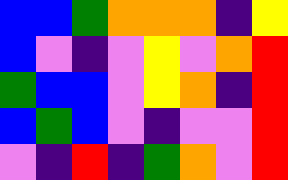[["blue", "blue", "green", "orange", "orange", "orange", "indigo", "yellow"], ["blue", "violet", "indigo", "violet", "yellow", "violet", "orange", "red"], ["green", "blue", "blue", "violet", "yellow", "orange", "indigo", "red"], ["blue", "green", "blue", "violet", "indigo", "violet", "violet", "red"], ["violet", "indigo", "red", "indigo", "green", "orange", "violet", "red"]]